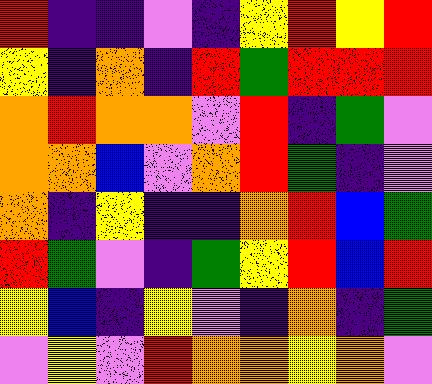[["red", "indigo", "indigo", "violet", "indigo", "yellow", "red", "yellow", "red"], ["yellow", "indigo", "orange", "indigo", "red", "green", "red", "red", "red"], ["orange", "red", "orange", "orange", "violet", "red", "indigo", "green", "violet"], ["orange", "orange", "blue", "violet", "orange", "red", "green", "indigo", "violet"], ["orange", "indigo", "yellow", "indigo", "indigo", "orange", "red", "blue", "green"], ["red", "green", "violet", "indigo", "green", "yellow", "red", "blue", "red"], ["yellow", "blue", "indigo", "yellow", "violet", "indigo", "orange", "indigo", "green"], ["violet", "yellow", "violet", "red", "orange", "orange", "yellow", "orange", "violet"]]